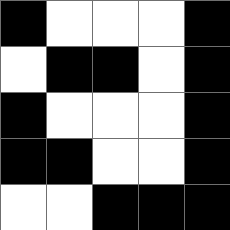[["black", "white", "white", "white", "black"], ["white", "black", "black", "white", "black"], ["black", "white", "white", "white", "black"], ["black", "black", "white", "white", "black"], ["white", "white", "black", "black", "black"]]